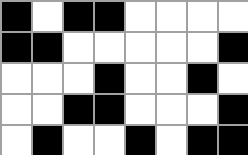[["black", "white", "black", "black", "white", "white", "white", "white"], ["black", "black", "white", "white", "white", "white", "white", "black"], ["white", "white", "white", "black", "white", "white", "black", "white"], ["white", "white", "black", "black", "white", "white", "white", "black"], ["white", "black", "white", "white", "black", "white", "black", "black"]]